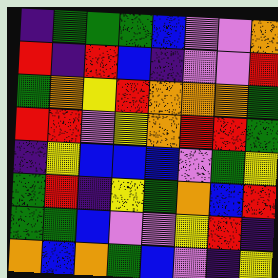[["indigo", "green", "green", "green", "blue", "violet", "violet", "orange"], ["red", "indigo", "red", "blue", "indigo", "violet", "violet", "red"], ["green", "orange", "yellow", "red", "orange", "orange", "orange", "green"], ["red", "red", "violet", "yellow", "orange", "red", "red", "green"], ["indigo", "yellow", "blue", "blue", "blue", "violet", "green", "yellow"], ["green", "red", "indigo", "yellow", "green", "orange", "blue", "red"], ["green", "green", "blue", "violet", "violet", "yellow", "red", "indigo"], ["orange", "blue", "orange", "green", "blue", "violet", "indigo", "yellow"]]